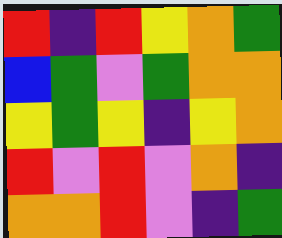[["red", "indigo", "red", "yellow", "orange", "green"], ["blue", "green", "violet", "green", "orange", "orange"], ["yellow", "green", "yellow", "indigo", "yellow", "orange"], ["red", "violet", "red", "violet", "orange", "indigo"], ["orange", "orange", "red", "violet", "indigo", "green"]]